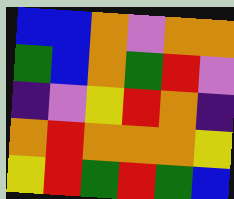[["blue", "blue", "orange", "violet", "orange", "orange"], ["green", "blue", "orange", "green", "red", "violet"], ["indigo", "violet", "yellow", "red", "orange", "indigo"], ["orange", "red", "orange", "orange", "orange", "yellow"], ["yellow", "red", "green", "red", "green", "blue"]]